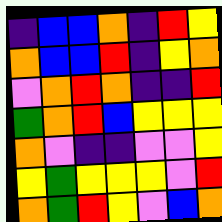[["indigo", "blue", "blue", "orange", "indigo", "red", "yellow"], ["orange", "blue", "blue", "red", "indigo", "yellow", "orange"], ["violet", "orange", "red", "orange", "indigo", "indigo", "red"], ["green", "orange", "red", "blue", "yellow", "yellow", "yellow"], ["orange", "violet", "indigo", "indigo", "violet", "violet", "yellow"], ["yellow", "green", "yellow", "yellow", "yellow", "violet", "red"], ["orange", "green", "red", "yellow", "violet", "blue", "orange"]]